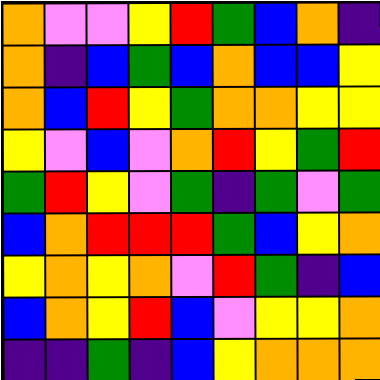[["orange", "violet", "violet", "yellow", "red", "green", "blue", "orange", "indigo"], ["orange", "indigo", "blue", "green", "blue", "orange", "blue", "blue", "yellow"], ["orange", "blue", "red", "yellow", "green", "orange", "orange", "yellow", "yellow"], ["yellow", "violet", "blue", "violet", "orange", "red", "yellow", "green", "red"], ["green", "red", "yellow", "violet", "green", "indigo", "green", "violet", "green"], ["blue", "orange", "red", "red", "red", "green", "blue", "yellow", "orange"], ["yellow", "orange", "yellow", "orange", "violet", "red", "green", "indigo", "blue"], ["blue", "orange", "yellow", "red", "blue", "violet", "yellow", "yellow", "orange"], ["indigo", "indigo", "green", "indigo", "blue", "yellow", "orange", "orange", "orange"]]